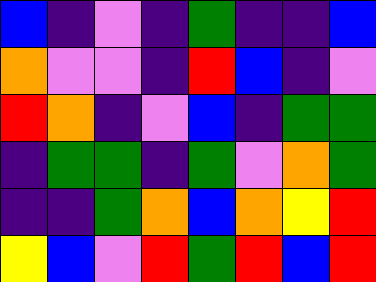[["blue", "indigo", "violet", "indigo", "green", "indigo", "indigo", "blue"], ["orange", "violet", "violet", "indigo", "red", "blue", "indigo", "violet"], ["red", "orange", "indigo", "violet", "blue", "indigo", "green", "green"], ["indigo", "green", "green", "indigo", "green", "violet", "orange", "green"], ["indigo", "indigo", "green", "orange", "blue", "orange", "yellow", "red"], ["yellow", "blue", "violet", "red", "green", "red", "blue", "red"]]